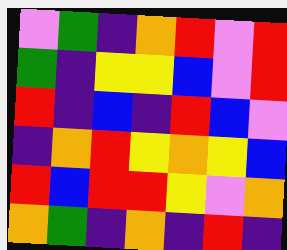[["violet", "green", "indigo", "orange", "red", "violet", "red"], ["green", "indigo", "yellow", "yellow", "blue", "violet", "red"], ["red", "indigo", "blue", "indigo", "red", "blue", "violet"], ["indigo", "orange", "red", "yellow", "orange", "yellow", "blue"], ["red", "blue", "red", "red", "yellow", "violet", "orange"], ["orange", "green", "indigo", "orange", "indigo", "red", "indigo"]]